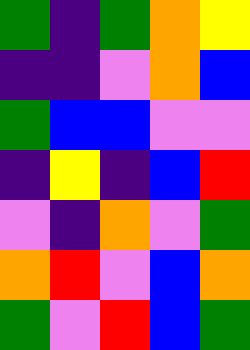[["green", "indigo", "green", "orange", "yellow"], ["indigo", "indigo", "violet", "orange", "blue"], ["green", "blue", "blue", "violet", "violet"], ["indigo", "yellow", "indigo", "blue", "red"], ["violet", "indigo", "orange", "violet", "green"], ["orange", "red", "violet", "blue", "orange"], ["green", "violet", "red", "blue", "green"]]